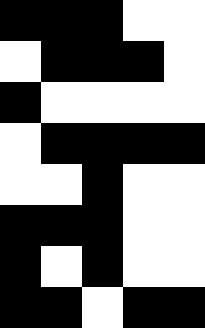[["black", "black", "black", "white", "white"], ["white", "black", "black", "black", "white"], ["black", "white", "white", "white", "white"], ["white", "black", "black", "black", "black"], ["white", "white", "black", "white", "white"], ["black", "black", "black", "white", "white"], ["black", "white", "black", "white", "white"], ["black", "black", "white", "black", "black"]]